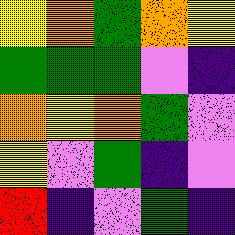[["yellow", "orange", "green", "orange", "yellow"], ["green", "green", "green", "violet", "indigo"], ["orange", "yellow", "orange", "green", "violet"], ["yellow", "violet", "green", "indigo", "violet"], ["red", "indigo", "violet", "green", "indigo"]]